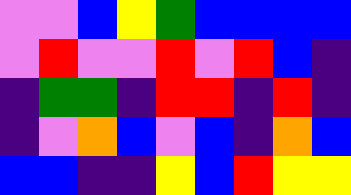[["violet", "violet", "blue", "yellow", "green", "blue", "blue", "blue", "blue"], ["violet", "red", "violet", "violet", "red", "violet", "red", "blue", "indigo"], ["indigo", "green", "green", "indigo", "red", "red", "indigo", "red", "indigo"], ["indigo", "violet", "orange", "blue", "violet", "blue", "indigo", "orange", "blue"], ["blue", "blue", "indigo", "indigo", "yellow", "blue", "red", "yellow", "yellow"]]